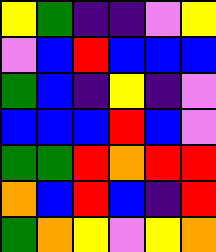[["yellow", "green", "indigo", "indigo", "violet", "yellow"], ["violet", "blue", "red", "blue", "blue", "blue"], ["green", "blue", "indigo", "yellow", "indigo", "violet"], ["blue", "blue", "blue", "red", "blue", "violet"], ["green", "green", "red", "orange", "red", "red"], ["orange", "blue", "red", "blue", "indigo", "red"], ["green", "orange", "yellow", "violet", "yellow", "orange"]]